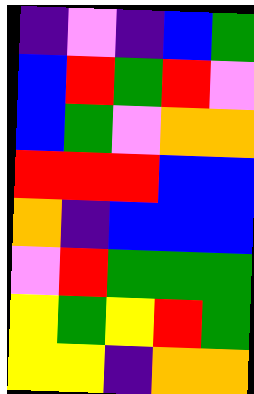[["indigo", "violet", "indigo", "blue", "green"], ["blue", "red", "green", "red", "violet"], ["blue", "green", "violet", "orange", "orange"], ["red", "red", "red", "blue", "blue"], ["orange", "indigo", "blue", "blue", "blue"], ["violet", "red", "green", "green", "green"], ["yellow", "green", "yellow", "red", "green"], ["yellow", "yellow", "indigo", "orange", "orange"]]